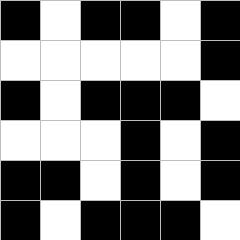[["black", "white", "black", "black", "white", "black"], ["white", "white", "white", "white", "white", "black"], ["black", "white", "black", "black", "black", "white"], ["white", "white", "white", "black", "white", "black"], ["black", "black", "white", "black", "white", "black"], ["black", "white", "black", "black", "black", "white"]]